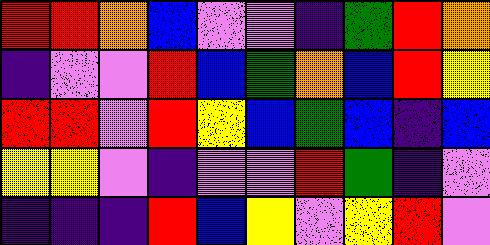[["red", "red", "orange", "blue", "violet", "violet", "indigo", "green", "red", "orange"], ["indigo", "violet", "violet", "red", "blue", "green", "orange", "blue", "red", "yellow"], ["red", "red", "violet", "red", "yellow", "blue", "green", "blue", "indigo", "blue"], ["yellow", "yellow", "violet", "indigo", "violet", "violet", "red", "green", "indigo", "violet"], ["indigo", "indigo", "indigo", "red", "blue", "yellow", "violet", "yellow", "red", "violet"]]